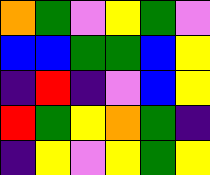[["orange", "green", "violet", "yellow", "green", "violet"], ["blue", "blue", "green", "green", "blue", "yellow"], ["indigo", "red", "indigo", "violet", "blue", "yellow"], ["red", "green", "yellow", "orange", "green", "indigo"], ["indigo", "yellow", "violet", "yellow", "green", "yellow"]]